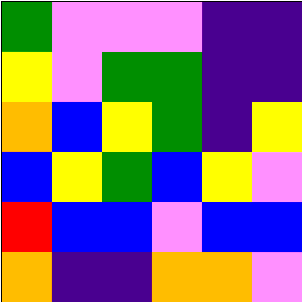[["green", "violet", "violet", "violet", "indigo", "indigo"], ["yellow", "violet", "green", "green", "indigo", "indigo"], ["orange", "blue", "yellow", "green", "indigo", "yellow"], ["blue", "yellow", "green", "blue", "yellow", "violet"], ["red", "blue", "blue", "violet", "blue", "blue"], ["orange", "indigo", "indigo", "orange", "orange", "violet"]]